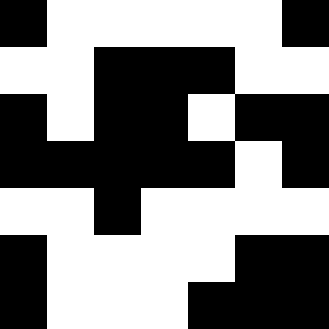[["black", "white", "white", "white", "white", "white", "black"], ["white", "white", "black", "black", "black", "white", "white"], ["black", "white", "black", "black", "white", "black", "black"], ["black", "black", "black", "black", "black", "white", "black"], ["white", "white", "black", "white", "white", "white", "white"], ["black", "white", "white", "white", "white", "black", "black"], ["black", "white", "white", "white", "black", "black", "black"]]